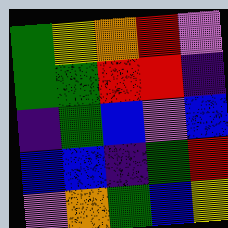[["green", "yellow", "orange", "red", "violet"], ["green", "green", "red", "red", "indigo"], ["indigo", "green", "blue", "violet", "blue"], ["blue", "blue", "indigo", "green", "red"], ["violet", "orange", "green", "blue", "yellow"]]